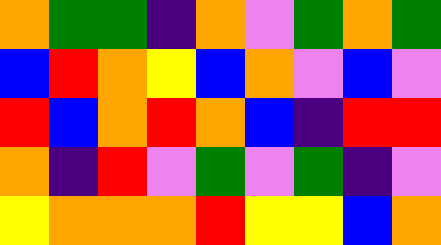[["orange", "green", "green", "indigo", "orange", "violet", "green", "orange", "green"], ["blue", "red", "orange", "yellow", "blue", "orange", "violet", "blue", "violet"], ["red", "blue", "orange", "red", "orange", "blue", "indigo", "red", "red"], ["orange", "indigo", "red", "violet", "green", "violet", "green", "indigo", "violet"], ["yellow", "orange", "orange", "orange", "red", "yellow", "yellow", "blue", "orange"]]